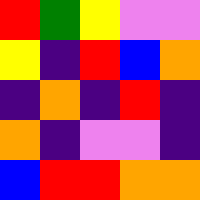[["red", "green", "yellow", "violet", "violet"], ["yellow", "indigo", "red", "blue", "orange"], ["indigo", "orange", "indigo", "red", "indigo"], ["orange", "indigo", "violet", "violet", "indigo"], ["blue", "red", "red", "orange", "orange"]]